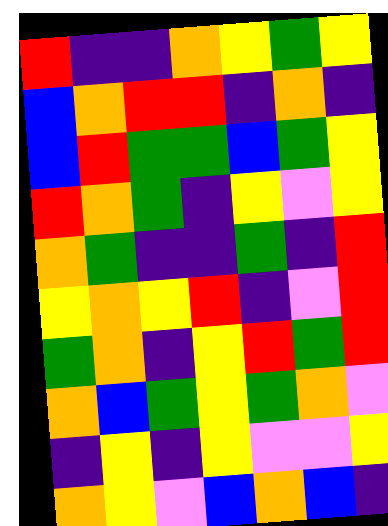[["red", "indigo", "indigo", "orange", "yellow", "green", "yellow"], ["blue", "orange", "red", "red", "indigo", "orange", "indigo"], ["blue", "red", "green", "green", "blue", "green", "yellow"], ["red", "orange", "green", "indigo", "yellow", "violet", "yellow"], ["orange", "green", "indigo", "indigo", "green", "indigo", "red"], ["yellow", "orange", "yellow", "red", "indigo", "violet", "red"], ["green", "orange", "indigo", "yellow", "red", "green", "red"], ["orange", "blue", "green", "yellow", "green", "orange", "violet"], ["indigo", "yellow", "indigo", "yellow", "violet", "violet", "yellow"], ["orange", "yellow", "violet", "blue", "orange", "blue", "indigo"]]